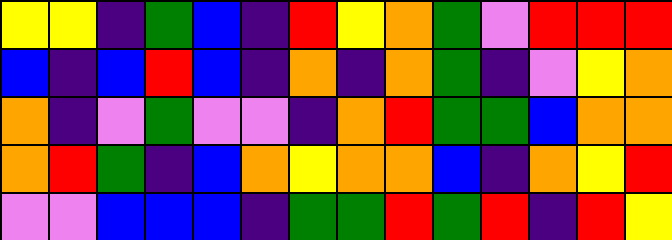[["yellow", "yellow", "indigo", "green", "blue", "indigo", "red", "yellow", "orange", "green", "violet", "red", "red", "red"], ["blue", "indigo", "blue", "red", "blue", "indigo", "orange", "indigo", "orange", "green", "indigo", "violet", "yellow", "orange"], ["orange", "indigo", "violet", "green", "violet", "violet", "indigo", "orange", "red", "green", "green", "blue", "orange", "orange"], ["orange", "red", "green", "indigo", "blue", "orange", "yellow", "orange", "orange", "blue", "indigo", "orange", "yellow", "red"], ["violet", "violet", "blue", "blue", "blue", "indigo", "green", "green", "red", "green", "red", "indigo", "red", "yellow"]]